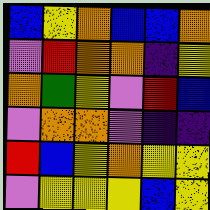[["blue", "yellow", "orange", "blue", "blue", "orange"], ["violet", "red", "orange", "orange", "indigo", "yellow"], ["orange", "green", "yellow", "violet", "red", "blue"], ["violet", "orange", "orange", "violet", "indigo", "indigo"], ["red", "blue", "yellow", "orange", "yellow", "yellow"], ["violet", "yellow", "yellow", "yellow", "blue", "yellow"]]